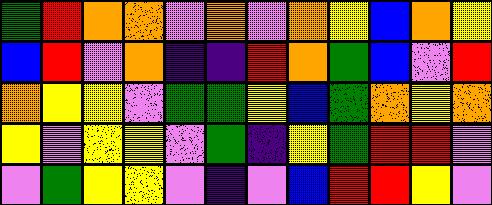[["green", "red", "orange", "orange", "violet", "orange", "violet", "orange", "yellow", "blue", "orange", "yellow"], ["blue", "red", "violet", "orange", "indigo", "indigo", "red", "orange", "green", "blue", "violet", "red"], ["orange", "yellow", "yellow", "violet", "green", "green", "yellow", "blue", "green", "orange", "yellow", "orange"], ["yellow", "violet", "yellow", "yellow", "violet", "green", "indigo", "yellow", "green", "red", "red", "violet"], ["violet", "green", "yellow", "yellow", "violet", "indigo", "violet", "blue", "red", "red", "yellow", "violet"]]